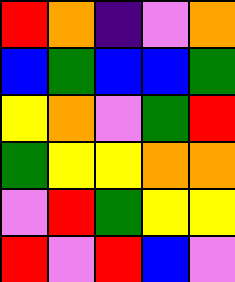[["red", "orange", "indigo", "violet", "orange"], ["blue", "green", "blue", "blue", "green"], ["yellow", "orange", "violet", "green", "red"], ["green", "yellow", "yellow", "orange", "orange"], ["violet", "red", "green", "yellow", "yellow"], ["red", "violet", "red", "blue", "violet"]]